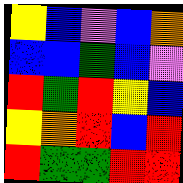[["yellow", "blue", "violet", "blue", "orange"], ["blue", "blue", "green", "blue", "violet"], ["red", "green", "red", "yellow", "blue"], ["yellow", "orange", "red", "blue", "red"], ["red", "green", "green", "red", "red"]]